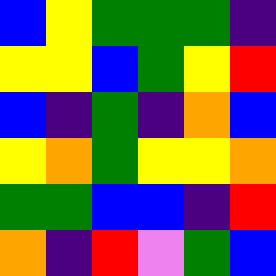[["blue", "yellow", "green", "green", "green", "indigo"], ["yellow", "yellow", "blue", "green", "yellow", "red"], ["blue", "indigo", "green", "indigo", "orange", "blue"], ["yellow", "orange", "green", "yellow", "yellow", "orange"], ["green", "green", "blue", "blue", "indigo", "red"], ["orange", "indigo", "red", "violet", "green", "blue"]]